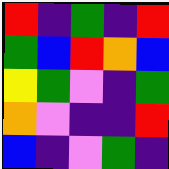[["red", "indigo", "green", "indigo", "red"], ["green", "blue", "red", "orange", "blue"], ["yellow", "green", "violet", "indigo", "green"], ["orange", "violet", "indigo", "indigo", "red"], ["blue", "indigo", "violet", "green", "indigo"]]